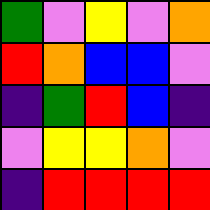[["green", "violet", "yellow", "violet", "orange"], ["red", "orange", "blue", "blue", "violet"], ["indigo", "green", "red", "blue", "indigo"], ["violet", "yellow", "yellow", "orange", "violet"], ["indigo", "red", "red", "red", "red"]]